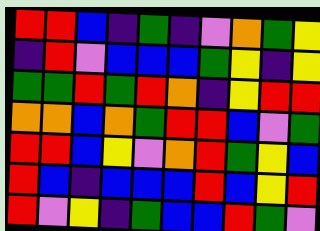[["red", "red", "blue", "indigo", "green", "indigo", "violet", "orange", "green", "yellow"], ["indigo", "red", "violet", "blue", "blue", "blue", "green", "yellow", "indigo", "yellow"], ["green", "green", "red", "green", "red", "orange", "indigo", "yellow", "red", "red"], ["orange", "orange", "blue", "orange", "green", "red", "red", "blue", "violet", "green"], ["red", "red", "blue", "yellow", "violet", "orange", "red", "green", "yellow", "blue"], ["red", "blue", "indigo", "blue", "blue", "blue", "red", "blue", "yellow", "red"], ["red", "violet", "yellow", "indigo", "green", "blue", "blue", "red", "green", "violet"]]